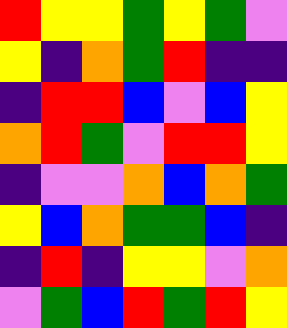[["red", "yellow", "yellow", "green", "yellow", "green", "violet"], ["yellow", "indigo", "orange", "green", "red", "indigo", "indigo"], ["indigo", "red", "red", "blue", "violet", "blue", "yellow"], ["orange", "red", "green", "violet", "red", "red", "yellow"], ["indigo", "violet", "violet", "orange", "blue", "orange", "green"], ["yellow", "blue", "orange", "green", "green", "blue", "indigo"], ["indigo", "red", "indigo", "yellow", "yellow", "violet", "orange"], ["violet", "green", "blue", "red", "green", "red", "yellow"]]